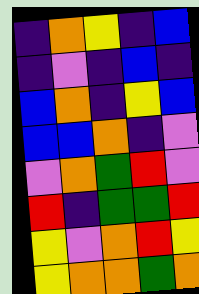[["indigo", "orange", "yellow", "indigo", "blue"], ["indigo", "violet", "indigo", "blue", "indigo"], ["blue", "orange", "indigo", "yellow", "blue"], ["blue", "blue", "orange", "indigo", "violet"], ["violet", "orange", "green", "red", "violet"], ["red", "indigo", "green", "green", "red"], ["yellow", "violet", "orange", "red", "yellow"], ["yellow", "orange", "orange", "green", "orange"]]